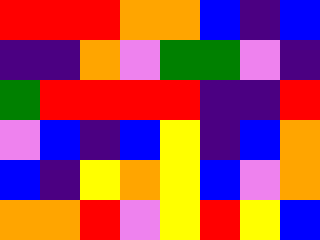[["red", "red", "red", "orange", "orange", "blue", "indigo", "blue"], ["indigo", "indigo", "orange", "violet", "green", "green", "violet", "indigo"], ["green", "red", "red", "red", "red", "indigo", "indigo", "red"], ["violet", "blue", "indigo", "blue", "yellow", "indigo", "blue", "orange"], ["blue", "indigo", "yellow", "orange", "yellow", "blue", "violet", "orange"], ["orange", "orange", "red", "violet", "yellow", "red", "yellow", "blue"]]